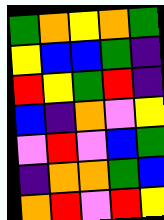[["green", "orange", "yellow", "orange", "green"], ["yellow", "blue", "blue", "green", "indigo"], ["red", "yellow", "green", "red", "indigo"], ["blue", "indigo", "orange", "violet", "yellow"], ["violet", "red", "violet", "blue", "green"], ["indigo", "orange", "orange", "green", "blue"], ["orange", "red", "violet", "red", "yellow"]]